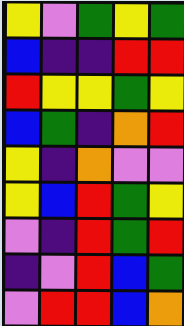[["yellow", "violet", "green", "yellow", "green"], ["blue", "indigo", "indigo", "red", "red"], ["red", "yellow", "yellow", "green", "yellow"], ["blue", "green", "indigo", "orange", "red"], ["yellow", "indigo", "orange", "violet", "violet"], ["yellow", "blue", "red", "green", "yellow"], ["violet", "indigo", "red", "green", "red"], ["indigo", "violet", "red", "blue", "green"], ["violet", "red", "red", "blue", "orange"]]